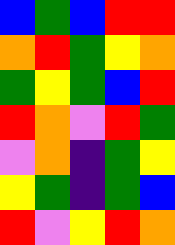[["blue", "green", "blue", "red", "red"], ["orange", "red", "green", "yellow", "orange"], ["green", "yellow", "green", "blue", "red"], ["red", "orange", "violet", "red", "green"], ["violet", "orange", "indigo", "green", "yellow"], ["yellow", "green", "indigo", "green", "blue"], ["red", "violet", "yellow", "red", "orange"]]